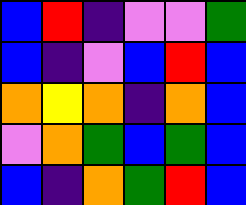[["blue", "red", "indigo", "violet", "violet", "green"], ["blue", "indigo", "violet", "blue", "red", "blue"], ["orange", "yellow", "orange", "indigo", "orange", "blue"], ["violet", "orange", "green", "blue", "green", "blue"], ["blue", "indigo", "orange", "green", "red", "blue"]]